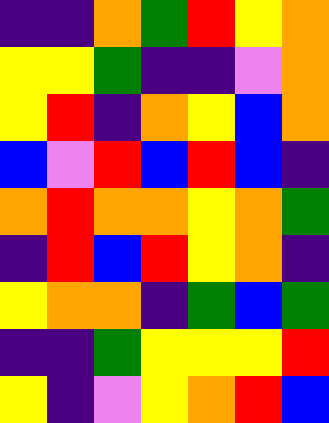[["indigo", "indigo", "orange", "green", "red", "yellow", "orange"], ["yellow", "yellow", "green", "indigo", "indigo", "violet", "orange"], ["yellow", "red", "indigo", "orange", "yellow", "blue", "orange"], ["blue", "violet", "red", "blue", "red", "blue", "indigo"], ["orange", "red", "orange", "orange", "yellow", "orange", "green"], ["indigo", "red", "blue", "red", "yellow", "orange", "indigo"], ["yellow", "orange", "orange", "indigo", "green", "blue", "green"], ["indigo", "indigo", "green", "yellow", "yellow", "yellow", "red"], ["yellow", "indigo", "violet", "yellow", "orange", "red", "blue"]]